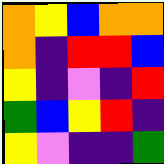[["orange", "yellow", "blue", "orange", "orange"], ["orange", "indigo", "red", "red", "blue"], ["yellow", "indigo", "violet", "indigo", "red"], ["green", "blue", "yellow", "red", "indigo"], ["yellow", "violet", "indigo", "indigo", "green"]]